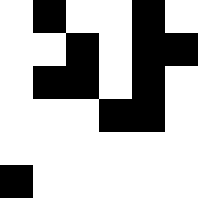[["white", "black", "white", "white", "black", "white"], ["white", "white", "black", "white", "black", "black"], ["white", "black", "black", "white", "black", "white"], ["white", "white", "white", "black", "black", "white"], ["white", "white", "white", "white", "white", "white"], ["black", "white", "white", "white", "white", "white"]]